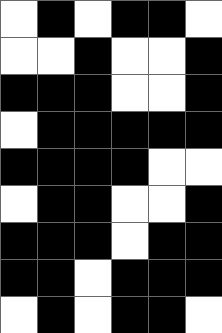[["white", "black", "white", "black", "black", "white"], ["white", "white", "black", "white", "white", "black"], ["black", "black", "black", "white", "white", "black"], ["white", "black", "black", "black", "black", "black"], ["black", "black", "black", "black", "white", "white"], ["white", "black", "black", "white", "white", "black"], ["black", "black", "black", "white", "black", "black"], ["black", "black", "white", "black", "black", "black"], ["white", "black", "white", "black", "black", "white"]]